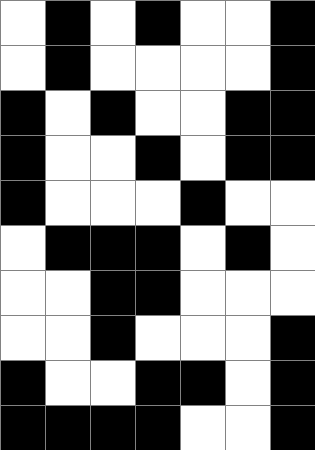[["white", "black", "white", "black", "white", "white", "black"], ["white", "black", "white", "white", "white", "white", "black"], ["black", "white", "black", "white", "white", "black", "black"], ["black", "white", "white", "black", "white", "black", "black"], ["black", "white", "white", "white", "black", "white", "white"], ["white", "black", "black", "black", "white", "black", "white"], ["white", "white", "black", "black", "white", "white", "white"], ["white", "white", "black", "white", "white", "white", "black"], ["black", "white", "white", "black", "black", "white", "black"], ["black", "black", "black", "black", "white", "white", "black"]]